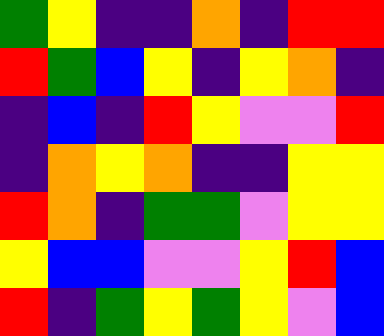[["green", "yellow", "indigo", "indigo", "orange", "indigo", "red", "red"], ["red", "green", "blue", "yellow", "indigo", "yellow", "orange", "indigo"], ["indigo", "blue", "indigo", "red", "yellow", "violet", "violet", "red"], ["indigo", "orange", "yellow", "orange", "indigo", "indigo", "yellow", "yellow"], ["red", "orange", "indigo", "green", "green", "violet", "yellow", "yellow"], ["yellow", "blue", "blue", "violet", "violet", "yellow", "red", "blue"], ["red", "indigo", "green", "yellow", "green", "yellow", "violet", "blue"]]